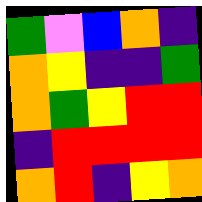[["green", "violet", "blue", "orange", "indigo"], ["orange", "yellow", "indigo", "indigo", "green"], ["orange", "green", "yellow", "red", "red"], ["indigo", "red", "red", "red", "red"], ["orange", "red", "indigo", "yellow", "orange"]]